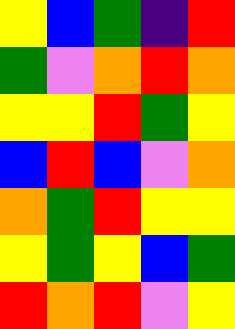[["yellow", "blue", "green", "indigo", "red"], ["green", "violet", "orange", "red", "orange"], ["yellow", "yellow", "red", "green", "yellow"], ["blue", "red", "blue", "violet", "orange"], ["orange", "green", "red", "yellow", "yellow"], ["yellow", "green", "yellow", "blue", "green"], ["red", "orange", "red", "violet", "yellow"]]